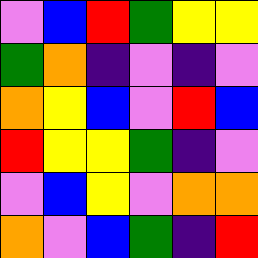[["violet", "blue", "red", "green", "yellow", "yellow"], ["green", "orange", "indigo", "violet", "indigo", "violet"], ["orange", "yellow", "blue", "violet", "red", "blue"], ["red", "yellow", "yellow", "green", "indigo", "violet"], ["violet", "blue", "yellow", "violet", "orange", "orange"], ["orange", "violet", "blue", "green", "indigo", "red"]]